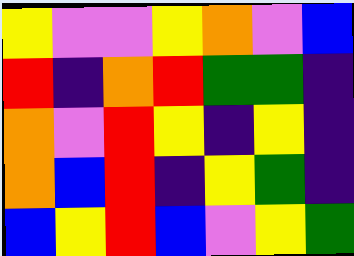[["yellow", "violet", "violet", "yellow", "orange", "violet", "blue"], ["red", "indigo", "orange", "red", "green", "green", "indigo"], ["orange", "violet", "red", "yellow", "indigo", "yellow", "indigo"], ["orange", "blue", "red", "indigo", "yellow", "green", "indigo"], ["blue", "yellow", "red", "blue", "violet", "yellow", "green"]]